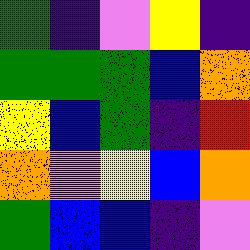[["green", "indigo", "violet", "yellow", "indigo"], ["green", "green", "green", "blue", "orange"], ["yellow", "blue", "green", "indigo", "red"], ["orange", "violet", "yellow", "blue", "orange"], ["green", "blue", "blue", "indigo", "violet"]]